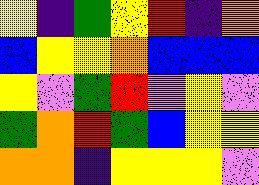[["yellow", "indigo", "green", "yellow", "red", "indigo", "orange"], ["blue", "yellow", "yellow", "orange", "blue", "blue", "blue"], ["yellow", "violet", "green", "red", "violet", "yellow", "violet"], ["green", "orange", "red", "green", "blue", "yellow", "yellow"], ["orange", "orange", "indigo", "yellow", "yellow", "yellow", "violet"]]